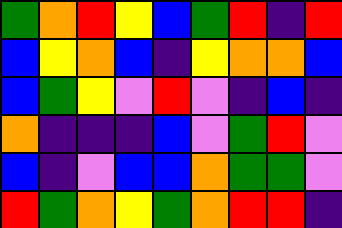[["green", "orange", "red", "yellow", "blue", "green", "red", "indigo", "red"], ["blue", "yellow", "orange", "blue", "indigo", "yellow", "orange", "orange", "blue"], ["blue", "green", "yellow", "violet", "red", "violet", "indigo", "blue", "indigo"], ["orange", "indigo", "indigo", "indigo", "blue", "violet", "green", "red", "violet"], ["blue", "indigo", "violet", "blue", "blue", "orange", "green", "green", "violet"], ["red", "green", "orange", "yellow", "green", "orange", "red", "red", "indigo"]]